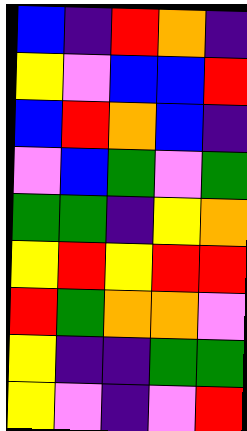[["blue", "indigo", "red", "orange", "indigo"], ["yellow", "violet", "blue", "blue", "red"], ["blue", "red", "orange", "blue", "indigo"], ["violet", "blue", "green", "violet", "green"], ["green", "green", "indigo", "yellow", "orange"], ["yellow", "red", "yellow", "red", "red"], ["red", "green", "orange", "orange", "violet"], ["yellow", "indigo", "indigo", "green", "green"], ["yellow", "violet", "indigo", "violet", "red"]]